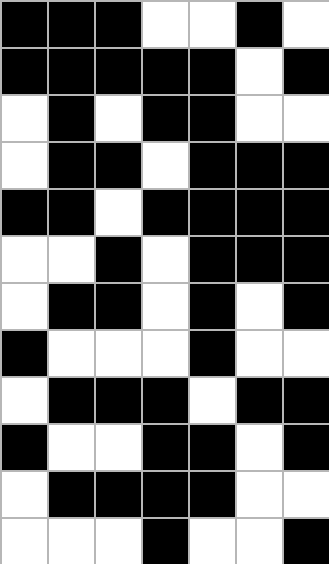[["black", "black", "black", "white", "white", "black", "white"], ["black", "black", "black", "black", "black", "white", "black"], ["white", "black", "white", "black", "black", "white", "white"], ["white", "black", "black", "white", "black", "black", "black"], ["black", "black", "white", "black", "black", "black", "black"], ["white", "white", "black", "white", "black", "black", "black"], ["white", "black", "black", "white", "black", "white", "black"], ["black", "white", "white", "white", "black", "white", "white"], ["white", "black", "black", "black", "white", "black", "black"], ["black", "white", "white", "black", "black", "white", "black"], ["white", "black", "black", "black", "black", "white", "white"], ["white", "white", "white", "black", "white", "white", "black"]]